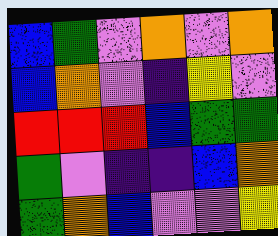[["blue", "green", "violet", "orange", "violet", "orange"], ["blue", "orange", "violet", "indigo", "yellow", "violet"], ["red", "red", "red", "blue", "green", "green"], ["green", "violet", "indigo", "indigo", "blue", "orange"], ["green", "orange", "blue", "violet", "violet", "yellow"]]